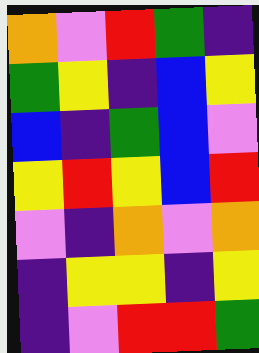[["orange", "violet", "red", "green", "indigo"], ["green", "yellow", "indigo", "blue", "yellow"], ["blue", "indigo", "green", "blue", "violet"], ["yellow", "red", "yellow", "blue", "red"], ["violet", "indigo", "orange", "violet", "orange"], ["indigo", "yellow", "yellow", "indigo", "yellow"], ["indigo", "violet", "red", "red", "green"]]